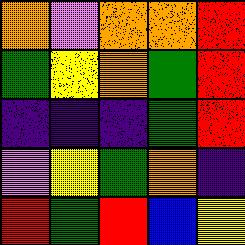[["orange", "violet", "orange", "orange", "red"], ["green", "yellow", "orange", "green", "red"], ["indigo", "indigo", "indigo", "green", "red"], ["violet", "yellow", "green", "orange", "indigo"], ["red", "green", "red", "blue", "yellow"]]